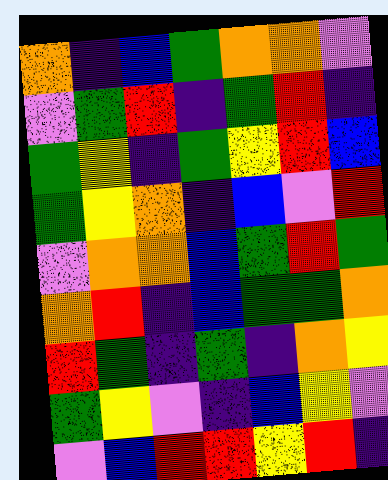[["orange", "indigo", "blue", "green", "orange", "orange", "violet"], ["violet", "green", "red", "indigo", "green", "red", "indigo"], ["green", "yellow", "indigo", "green", "yellow", "red", "blue"], ["green", "yellow", "orange", "indigo", "blue", "violet", "red"], ["violet", "orange", "orange", "blue", "green", "red", "green"], ["orange", "red", "indigo", "blue", "green", "green", "orange"], ["red", "green", "indigo", "green", "indigo", "orange", "yellow"], ["green", "yellow", "violet", "indigo", "blue", "yellow", "violet"], ["violet", "blue", "red", "red", "yellow", "red", "indigo"]]